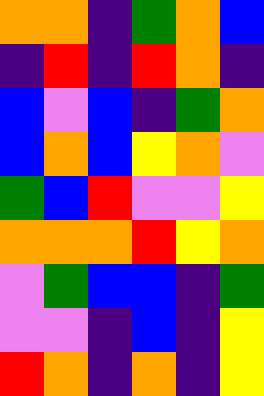[["orange", "orange", "indigo", "green", "orange", "blue"], ["indigo", "red", "indigo", "red", "orange", "indigo"], ["blue", "violet", "blue", "indigo", "green", "orange"], ["blue", "orange", "blue", "yellow", "orange", "violet"], ["green", "blue", "red", "violet", "violet", "yellow"], ["orange", "orange", "orange", "red", "yellow", "orange"], ["violet", "green", "blue", "blue", "indigo", "green"], ["violet", "violet", "indigo", "blue", "indigo", "yellow"], ["red", "orange", "indigo", "orange", "indigo", "yellow"]]